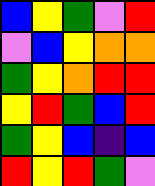[["blue", "yellow", "green", "violet", "red"], ["violet", "blue", "yellow", "orange", "orange"], ["green", "yellow", "orange", "red", "red"], ["yellow", "red", "green", "blue", "red"], ["green", "yellow", "blue", "indigo", "blue"], ["red", "yellow", "red", "green", "violet"]]